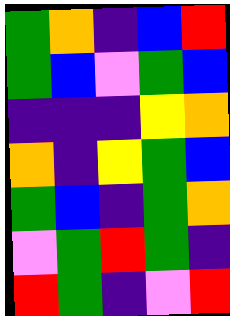[["green", "orange", "indigo", "blue", "red"], ["green", "blue", "violet", "green", "blue"], ["indigo", "indigo", "indigo", "yellow", "orange"], ["orange", "indigo", "yellow", "green", "blue"], ["green", "blue", "indigo", "green", "orange"], ["violet", "green", "red", "green", "indigo"], ["red", "green", "indigo", "violet", "red"]]